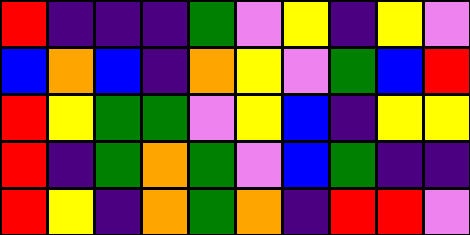[["red", "indigo", "indigo", "indigo", "green", "violet", "yellow", "indigo", "yellow", "violet"], ["blue", "orange", "blue", "indigo", "orange", "yellow", "violet", "green", "blue", "red"], ["red", "yellow", "green", "green", "violet", "yellow", "blue", "indigo", "yellow", "yellow"], ["red", "indigo", "green", "orange", "green", "violet", "blue", "green", "indigo", "indigo"], ["red", "yellow", "indigo", "orange", "green", "orange", "indigo", "red", "red", "violet"]]